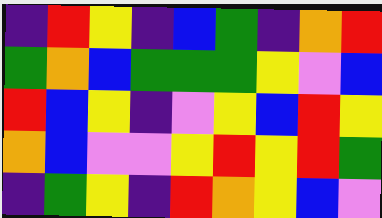[["indigo", "red", "yellow", "indigo", "blue", "green", "indigo", "orange", "red"], ["green", "orange", "blue", "green", "green", "green", "yellow", "violet", "blue"], ["red", "blue", "yellow", "indigo", "violet", "yellow", "blue", "red", "yellow"], ["orange", "blue", "violet", "violet", "yellow", "red", "yellow", "red", "green"], ["indigo", "green", "yellow", "indigo", "red", "orange", "yellow", "blue", "violet"]]